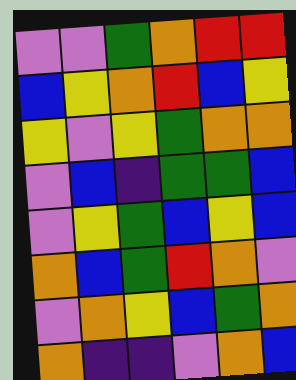[["violet", "violet", "green", "orange", "red", "red"], ["blue", "yellow", "orange", "red", "blue", "yellow"], ["yellow", "violet", "yellow", "green", "orange", "orange"], ["violet", "blue", "indigo", "green", "green", "blue"], ["violet", "yellow", "green", "blue", "yellow", "blue"], ["orange", "blue", "green", "red", "orange", "violet"], ["violet", "orange", "yellow", "blue", "green", "orange"], ["orange", "indigo", "indigo", "violet", "orange", "blue"]]